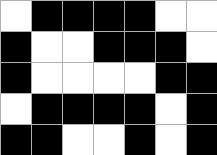[["white", "black", "black", "black", "black", "white", "white"], ["black", "white", "white", "black", "black", "black", "white"], ["black", "white", "white", "white", "white", "black", "black"], ["white", "black", "black", "black", "black", "white", "black"], ["black", "black", "white", "white", "black", "white", "black"]]